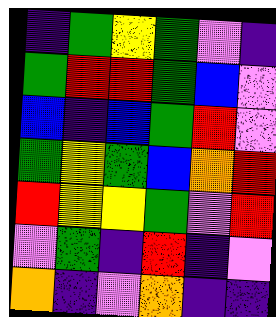[["indigo", "green", "yellow", "green", "violet", "indigo"], ["green", "red", "red", "green", "blue", "violet"], ["blue", "indigo", "blue", "green", "red", "violet"], ["green", "yellow", "green", "blue", "orange", "red"], ["red", "yellow", "yellow", "green", "violet", "red"], ["violet", "green", "indigo", "red", "indigo", "violet"], ["orange", "indigo", "violet", "orange", "indigo", "indigo"]]